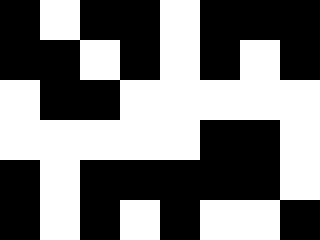[["black", "white", "black", "black", "white", "black", "black", "black"], ["black", "black", "white", "black", "white", "black", "white", "black"], ["white", "black", "black", "white", "white", "white", "white", "white"], ["white", "white", "white", "white", "white", "black", "black", "white"], ["black", "white", "black", "black", "black", "black", "black", "white"], ["black", "white", "black", "white", "black", "white", "white", "black"]]